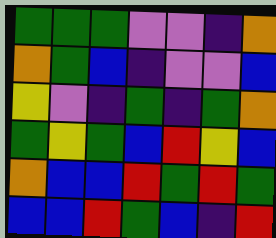[["green", "green", "green", "violet", "violet", "indigo", "orange"], ["orange", "green", "blue", "indigo", "violet", "violet", "blue"], ["yellow", "violet", "indigo", "green", "indigo", "green", "orange"], ["green", "yellow", "green", "blue", "red", "yellow", "blue"], ["orange", "blue", "blue", "red", "green", "red", "green"], ["blue", "blue", "red", "green", "blue", "indigo", "red"]]